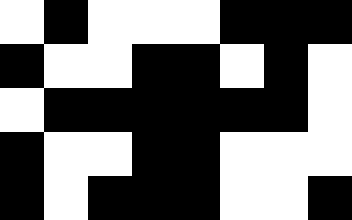[["white", "black", "white", "white", "white", "black", "black", "black"], ["black", "white", "white", "black", "black", "white", "black", "white"], ["white", "black", "black", "black", "black", "black", "black", "white"], ["black", "white", "white", "black", "black", "white", "white", "white"], ["black", "white", "black", "black", "black", "white", "white", "black"]]